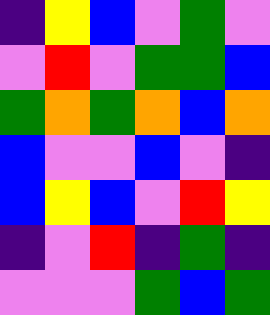[["indigo", "yellow", "blue", "violet", "green", "violet"], ["violet", "red", "violet", "green", "green", "blue"], ["green", "orange", "green", "orange", "blue", "orange"], ["blue", "violet", "violet", "blue", "violet", "indigo"], ["blue", "yellow", "blue", "violet", "red", "yellow"], ["indigo", "violet", "red", "indigo", "green", "indigo"], ["violet", "violet", "violet", "green", "blue", "green"]]